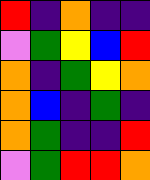[["red", "indigo", "orange", "indigo", "indigo"], ["violet", "green", "yellow", "blue", "red"], ["orange", "indigo", "green", "yellow", "orange"], ["orange", "blue", "indigo", "green", "indigo"], ["orange", "green", "indigo", "indigo", "red"], ["violet", "green", "red", "red", "orange"]]